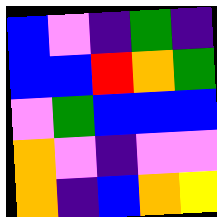[["blue", "violet", "indigo", "green", "indigo"], ["blue", "blue", "red", "orange", "green"], ["violet", "green", "blue", "blue", "blue"], ["orange", "violet", "indigo", "violet", "violet"], ["orange", "indigo", "blue", "orange", "yellow"]]